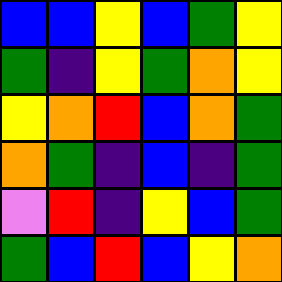[["blue", "blue", "yellow", "blue", "green", "yellow"], ["green", "indigo", "yellow", "green", "orange", "yellow"], ["yellow", "orange", "red", "blue", "orange", "green"], ["orange", "green", "indigo", "blue", "indigo", "green"], ["violet", "red", "indigo", "yellow", "blue", "green"], ["green", "blue", "red", "blue", "yellow", "orange"]]